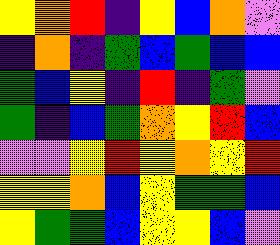[["yellow", "orange", "red", "indigo", "yellow", "blue", "orange", "violet"], ["indigo", "orange", "indigo", "green", "blue", "green", "blue", "blue"], ["green", "blue", "yellow", "indigo", "red", "indigo", "green", "violet"], ["green", "indigo", "blue", "green", "orange", "yellow", "red", "blue"], ["violet", "violet", "yellow", "red", "yellow", "orange", "yellow", "red"], ["yellow", "yellow", "orange", "blue", "yellow", "green", "green", "blue"], ["yellow", "green", "green", "blue", "yellow", "yellow", "blue", "violet"]]